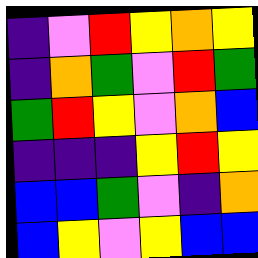[["indigo", "violet", "red", "yellow", "orange", "yellow"], ["indigo", "orange", "green", "violet", "red", "green"], ["green", "red", "yellow", "violet", "orange", "blue"], ["indigo", "indigo", "indigo", "yellow", "red", "yellow"], ["blue", "blue", "green", "violet", "indigo", "orange"], ["blue", "yellow", "violet", "yellow", "blue", "blue"]]